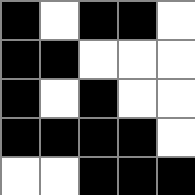[["black", "white", "black", "black", "white"], ["black", "black", "white", "white", "white"], ["black", "white", "black", "white", "white"], ["black", "black", "black", "black", "white"], ["white", "white", "black", "black", "black"]]